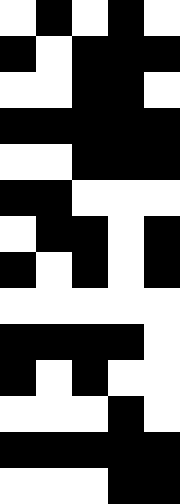[["white", "black", "white", "black", "white"], ["black", "white", "black", "black", "black"], ["white", "white", "black", "black", "white"], ["black", "black", "black", "black", "black"], ["white", "white", "black", "black", "black"], ["black", "black", "white", "white", "white"], ["white", "black", "black", "white", "black"], ["black", "white", "black", "white", "black"], ["white", "white", "white", "white", "white"], ["black", "black", "black", "black", "white"], ["black", "white", "black", "white", "white"], ["white", "white", "white", "black", "white"], ["black", "black", "black", "black", "black"], ["white", "white", "white", "black", "black"]]